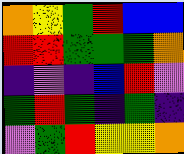[["orange", "yellow", "green", "red", "blue", "blue"], ["red", "red", "green", "green", "green", "orange"], ["indigo", "violet", "indigo", "blue", "red", "violet"], ["green", "red", "green", "indigo", "green", "indigo"], ["violet", "green", "red", "yellow", "yellow", "orange"]]